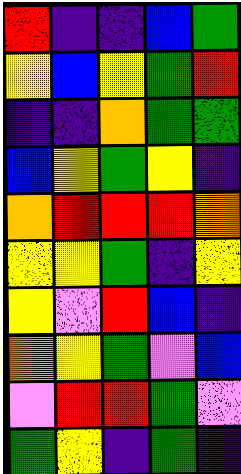[["red", "indigo", "indigo", "blue", "green"], ["yellow", "blue", "yellow", "green", "red"], ["indigo", "indigo", "orange", "green", "green"], ["blue", "yellow", "green", "yellow", "indigo"], ["orange", "red", "red", "red", "orange"], ["yellow", "yellow", "green", "indigo", "yellow"], ["yellow", "violet", "red", "blue", "indigo"], ["orange", "yellow", "green", "violet", "blue"], ["violet", "red", "red", "green", "violet"], ["green", "yellow", "indigo", "green", "indigo"]]